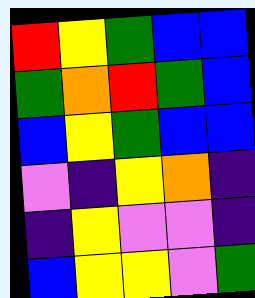[["red", "yellow", "green", "blue", "blue"], ["green", "orange", "red", "green", "blue"], ["blue", "yellow", "green", "blue", "blue"], ["violet", "indigo", "yellow", "orange", "indigo"], ["indigo", "yellow", "violet", "violet", "indigo"], ["blue", "yellow", "yellow", "violet", "green"]]